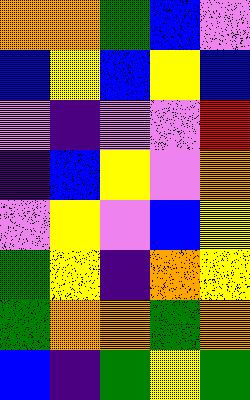[["orange", "orange", "green", "blue", "violet"], ["blue", "yellow", "blue", "yellow", "blue"], ["violet", "indigo", "violet", "violet", "red"], ["indigo", "blue", "yellow", "violet", "orange"], ["violet", "yellow", "violet", "blue", "yellow"], ["green", "yellow", "indigo", "orange", "yellow"], ["green", "orange", "orange", "green", "orange"], ["blue", "indigo", "green", "yellow", "green"]]